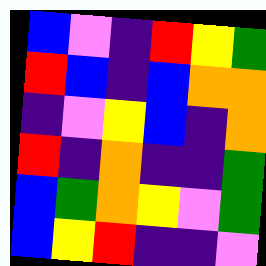[["blue", "violet", "indigo", "red", "yellow", "green"], ["red", "blue", "indigo", "blue", "orange", "orange"], ["indigo", "violet", "yellow", "blue", "indigo", "orange"], ["red", "indigo", "orange", "indigo", "indigo", "green"], ["blue", "green", "orange", "yellow", "violet", "green"], ["blue", "yellow", "red", "indigo", "indigo", "violet"]]